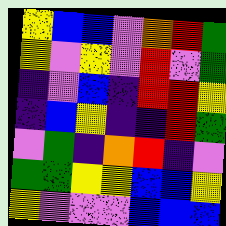[["yellow", "blue", "blue", "violet", "orange", "red", "green"], ["yellow", "violet", "yellow", "violet", "red", "violet", "green"], ["indigo", "violet", "blue", "indigo", "red", "red", "yellow"], ["indigo", "blue", "yellow", "indigo", "indigo", "red", "green"], ["violet", "green", "indigo", "orange", "red", "indigo", "violet"], ["green", "green", "yellow", "yellow", "blue", "blue", "yellow"], ["yellow", "violet", "violet", "violet", "blue", "blue", "blue"]]